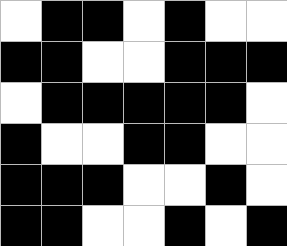[["white", "black", "black", "white", "black", "white", "white"], ["black", "black", "white", "white", "black", "black", "black"], ["white", "black", "black", "black", "black", "black", "white"], ["black", "white", "white", "black", "black", "white", "white"], ["black", "black", "black", "white", "white", "black", "white"], ["black", "black", "white", "white", "black", "white", "black"]]